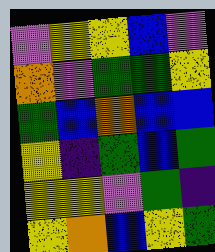[["violet", "yellow", "yellow", "blue", "violet"], ["orange", "violet", "green", "green", "yellow"], ["green", "blue", "orange", "blue", "blue"], ["yellow", "indigo", "green", "blue", "green"], ["yellow", "yellow", "violet", "green", "indigo"], ["yellow", "orange", "blue", "yellow", "green"]]